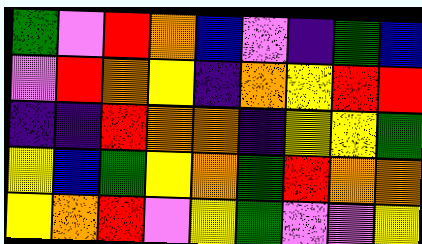[["green", "violet", "red", "orange", "blue", "violet", "indigo", "green", "blue"], ["violet", "red", "orange", "yellow", "indigo", "orange", "yellow", "red", "red"], ["indigo", "indigo", "red", "orange", "orange", "indigo", "yellow", "yellow", "green"], ["yellow", "blue", "green", "yellow", "orange", "green", "red", "orange", "orange"], ["yellow", "orange", "red", "violet", "yellow", "green", "violet", "violet", "yellow"]]